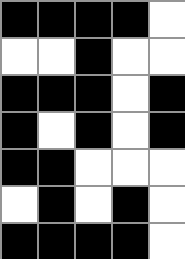[["black", "black", "black", "black", "white"], ["white", "white", "black", "white", "white"], ["black", "black", "black", "white", "black"], ["black", "white", "black", "white", "black"], ["black", "black", "white", "white", "white"], ["white", "black", "white", "black", "white"], ["black", "black", "black", "black", "white"]]